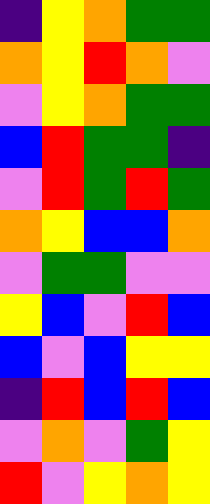[["indigo", "yellow", "orange", "green", "green"], ["orange", "yellow", "red", "orange", "violet"], ["violet", "yellow", "orange", "green", "green"], ["blue", "red", "green", "green", "indigo"], ["violet", "red", "green", "red", "green"], ["orange", "yellow", "blue", "blue", "orange"], ["violet", "green", "green", "violet", "violet"], ["yellow", "blue", "violet", "red", "blue"], ["blue", "violet", "blue", "yellow", "yellow"], ["indigo", "red", "blue", "red", "blue"], ["violet", "orange", "violet", "green", "yellow"], ["red", "violet", "yellow", "orange", "yellow"]]